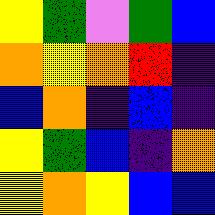[["yellow", "green", "violet", "green", "blue"], ["orange", "yellow", "orange", "red", "indigo"], ["blue", "orange", "indigo", "blue", "indigo"], ["yellow", "green", "blue", "indigo", "orange"], ["yellow", "orange", "yellow", "blue", "blue"]]